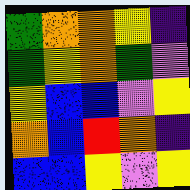[["green", "orange", "orange", "yellow", "indigo"], ["green", "yellow", "orange", "green", "violet"], ["yellow", "blue", "blue", "violet", "yellow"], ["orange", "blue", "red", "orange", "indigo"], ["blue", "blue", "yellow", "violet", "yellow"]]